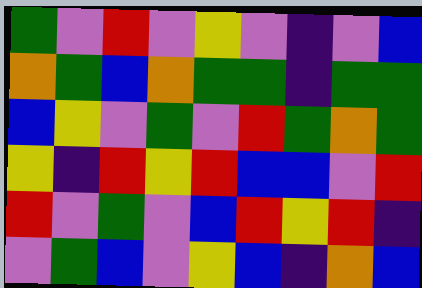[["green", "violet", "red", "violet", "yellow", "violet", "indigo", "violet", "blue"], ["orange", "green", "blue", "orange", "green", "green", "indigo", "green", "green"], ["blue", "yellow", "violet", "green", "violet", "red", "green", "orange", "green"], ["yellow", "indigo", "red", "yellow", "red", "blue", "blue", "violet", "red"], ["red", "violet", "green", "violet", "blue", "red", "yellow", "red", "indigo"], ["violet", "green", "blue", "violet", "yellow", "blue", "indigo", "orange", "blue"]]